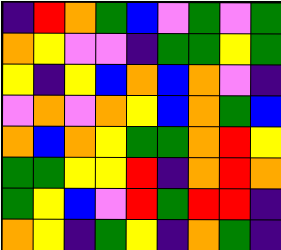[["indigo", "red", "orange", "green", "blue", "violet", "green", "violet", "green"], ["orange", "yellow", "violet", "violet", "indigo", "green", "green", "yellow", "green"], ["yellow", "indigo", "yellow", "blue", "orange", "blue", "orange", "violet", "indigo"], ["violet", "orange", "violet", "orange", "yellow", "blue", "orange", "green", "blue"], ["orange", "blue", "orange", "yellow", "green", "green", "orange", "red", "yellow"], ["green", "green", "yellow", "yellow", "red", "indigo", "orange", "red", "orange"], ["green", "yellow", "blue", "violet", "red", "green", "red", "red", "indigo"], ["orange", "yellow", "indigo", "green", "yellow", "indigo", "orange", "green", "indigo"]]